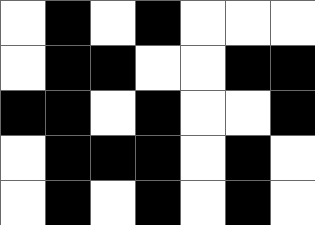[["white", "black", "white", "black", "white", "white", "white"], ["white", "black", "black", "white", "white", "black", "black"], ["black", "black", "white", "black", "white", "white", "black"], ["white", "black", "black", "black", "white", "black", "white"], ["white", "black", "white", "black", "white", "black", "white"]]